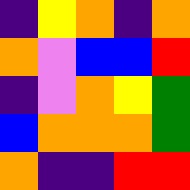[["indigo", "yellow", "orange", "indigo", "orange"], ["orange", "violet", "blue", "blue", "red"], ["indigo", "violet", "orange", "yellow", "green"], ["blue", "orange", "orange", "orange", "green"], ["orange", "indigo", "indigo", "red", "red"]]